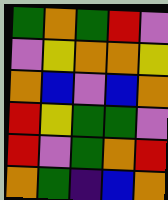[["green", "orange", "green", "red", "violet"], ["violet", "yellow", "orange", "orange", "yellow"], ["orange", "blue", "violet", "blue", "orange"], ["red", "yellow", "green", "green", "violet"], ["red", "violet", "green", "orange", "red"], ["orange", "green", "indigo", "blue", "orange"]]